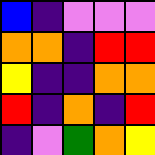[["blue", "indigo", "violet", "violet", "violet"], ["orange", "orange", "indigo", "red", "red"], ["yellow", "indigo", "indigo", "orange", "orange"], ["red", "indigo", "orange", "indigo", "red"], ["indigo", "violet", "green", "orange", "yellow"]]